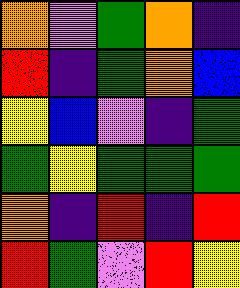[["orange", "violet", "green", "orange", "indigo"], ["red", "indigo", "green", "orange", "blue"], ["yellow", "blue", "violet", "indigo", "green"], ["green", "yellow", "green", "green", "green"], ["orange", "indigo", "red", "indigo", "red"], ["red", "green", "violet", "red", "yellow"]]